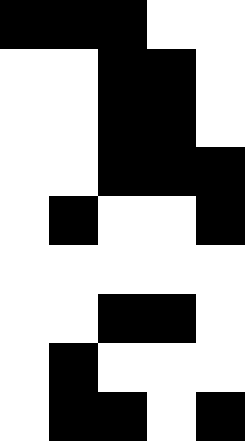[["black", "black", "black", "white", "white"], ["white", "white", "black", "black", "white"], ["white", "white", "black", "black", "white"], ["white", "white", "black", "black", "black"], ["white", "black", "white", "white", "black"], ["white", "white", "white", "white", "white"], ["white", "white", "black", "black", "white"], ["white", "black", "white", "white", "white"], ["white", "black", "black", "white", "black"]]